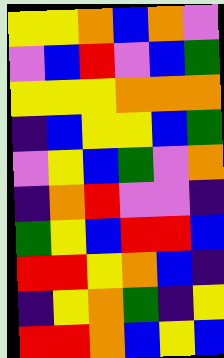[["yellow", "yellow", "orange", "blue", "orange", "violet"], ["violet", "blue", "red", "violet", "blue", "green"], ["yellow", "yellow", "yellow", "orange", "orange", "orange"], ["indigo", "blue", "yellow", "yellow", "blue", "green"], ["violet", "yellow", "blue", "green", "violet", "orange"], ["indigo", "orange", "red", "violet", "violet", "indigo"], ["green", "yellow", "blue", "red", "red", "blue"], ["red", "red", "yellow", "orange", "blue", "indigo"], ["indigo", "yellow", "orange", "green", "indigo", "yellow"], ["red", "red", "orange", "blue", "yellow", "blue"]]